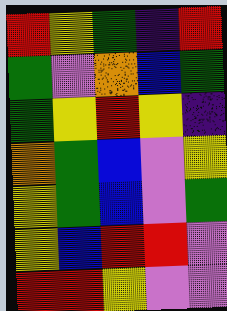[["red", "yellow", "green", "indigo", "red"], ["green", "violet", "orange", "blue", "green"], ["green", "yellow", "red", "yellow", "indigo"], ["orange", "green", "blue", "violet", "yellow"], ["yellow", "green", "blue", "violet", "green"], ["yellow", "blue", "red", "red", "violet"], ["red", "red", "yellow", "violet", "violet"]]